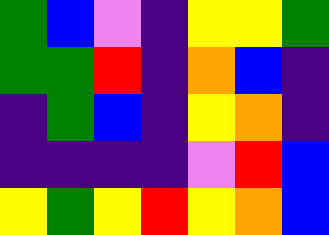[["green", "blue", "violet", "indigo", "yellow", "yellow", "green"], ["green", "green", "red", "indigo", "orange", "blue", "indigo"], ["indigo", "green", "blue", "indigo", "yellow", "orange", "indigo"], ["indigo", "indigo", "indigo", "indigo", "violet", "red", "blue"], ["yellow", "green", "yellow", "red", "yellow", "orange", "blue"]]